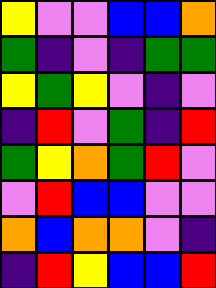[["yellow", "violet", "violet", "blue", "blue", "orange"], ["green", "indigo", "violet", "indigo", "green", "green"], ["yellow", "green", "yellow", "violet", "indigo", "violet"], ["indigo", "red", "violet", "green", "indigo", "red"], ["green", "yellow", "orange", "green", "red", "violet"], ["violet", "red", "blue", "blue", "violet", "violet"], ["orange", "blue", "orange", "orange", "violet", "indigo"], ["indigo", "red", "yellow", "blue", "blue", "red"]]